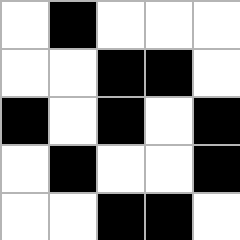[["white", "black", "white", "white", "white"], ["white", "white", "black", "black", "white"], ["black", "white", "black", "white", "black"], ["white", "black", "white", "white", "black"], ["white", "white", "black", "black", "white"]]